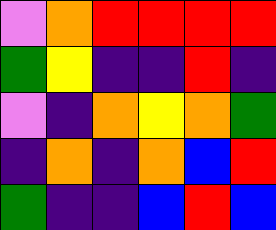[["violet", "orange", "red", "red", "red", "red"], ["green", "yellow", "indigo", "indigo", "red", "indigo"], ["violet", "indigo", "orange", "yellow", "orange", "green"], ["indigo", "orange", "indigo", "orange", "blue", "red"], ["green", "indigo", "indigo", "blue", "red", "blue"]]